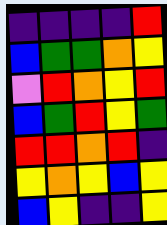[["indigo", "indigo", "indigo", "indigo", "red"], ["blue", "green", "green", "orange", "yellow"], ["violet", "red", "orange", "yellow", "red"], ["blue", "green", "red", "yellow", "green"], ["red", "red", "orange", "red", "indigo"], ["yellow", "orange", "yellow", "blue", "yellow"], ["blue", "yellow", "indigo", "indigo", "yellow"]]